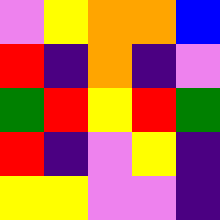[["violet", "yellow", "orange", "orange", "blue"], ["red", "indigo", "orange", "indigo", "violet"], ["green", "red", "yellow", "red", "green"], ["red", "indigo", "violet", "yellow", "indigo"], ["yellow", "yellow", "violet", "violet", "indigo"]]